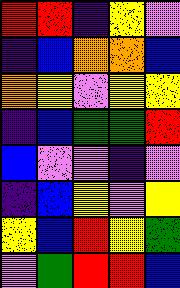[["red", "red", "indigo", "yellow", "violet"], ["indigo", "blue", "orange", "orange", "blue"], ["orange", "yellow", "violet", "yellow", "yellow"], ["indigo", "blue", "green", "green", "red"], ["blue", "violet", "violet", "indigo", "violet"], ["indigo", "blue", "yellow", "violet", "yellow"], ["yellow", "blue", "red", "yellow", "green"], ["violet", "green", "red", "red", "blue"]]